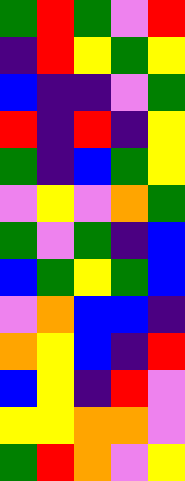[["green", "red", "green", "violet", "red"], ["indigo", "red", "yellow", "green", "yellow"], ["blue", "indigo", "indigo", "violet", "green"], ["red", "indigo", "red", "indigo", "yellow"], ["green", "indigo", "blue", "green", "yellow"], ["violet", "yellow", "violet", "orange", "green"], ["green", "violet", "green", "indigo", "blue"], ["blue", "green", "yellow", "green", "blue"], ["violet", "orange", "blue", "blue", "indigo"], ["orange", "yellow", "blue", "indigo", "red"], ["blue", "yellow", "indigo", "red", "violet"], ["yellow", "yellow", "orange", "orange", "violet"], ["green", "red", "orange", "violet", "yellow"]]